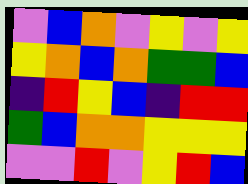[["violet", "blue", "orange", "violet", "yellow", "violet", "yellow"], ["yellow", "orange", "blue", "orange", "green", "green", "blue"], ["indigo", "red", "yellow", "blue", "indigo", "red", "red"], ["green", "blue", "orange", "orange", "yellow", "yellow", "yellow"], ["violet", "violet", "red", "violet", "yellow", "red", "blue"]]